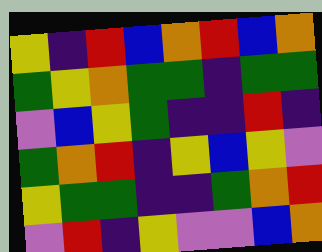[["yellow", "indigo", "red", "blue", "orange", "red", "blue", "orange"], ["green", "yellow", "orange", "green", "green", "indigo", "green", "green"], ["violet", "blue", "yellow", "green", "indigo", "indigo", "red", "indigo"], ["green", "orange", "red", "indigo", "yellow", "blue", "yellow", "violet"], ["yellow", "green", "green", "indigo", "indigo", "green", "orange", "red"], ["violet", "red", "indigo", "yellow", "violet", "violet", "blue", "orange"]]